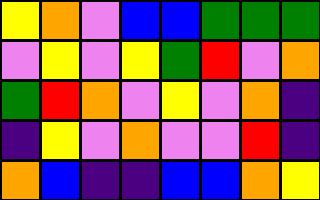[["yellow", "orange", "violet", "blue", "blue", "green", "green", "green"], ["violet", "yellow", "violet", "yellow", "green", "red", "violet", "orange"], ["green", "red", "orange", "violet", "yellow", "violet", "orange", "indigo"], ["indigo", "yellow", "violet", "orange", "violet", "violet", "red", "indigo"], ["orange", "blue", "indigo", "indigo", "blue", "blue", "orange", "yellow"]]